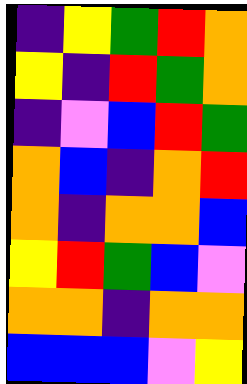[["indigo", "yellow", "green", "red", "orange"], ["yellow", "indigo", "red", "green", "orange"], ["indigo", "violet", "blue", "red", "green"], ["orange", "blue", "indigo", "orange", "red"], ["orange", "indigo", "orange", "orange", "blue"], ["yellow", "red", "green", "blue", "violet"], ["orange", "orange", "indigo", "orange", "orange"], ["blue", "blue", "blue", "violet", "yellow"]]